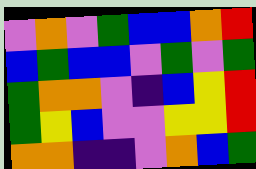[["violet", "orange", "violet", "green", "blue", "blue", "orange", "red"], ["blue", "green", "blue", "blue", "violet", "green", "violet", "green"], ["green", "orange", "orange", "violet", "indigo", "blue", "yellow", "red"], ["green", "yellow", "blue", "violet", "violet", "yellow", "yellow", "red"], ["orange", "orange", "indigo", "indigo", "violet", "orange", "blue", "green"]]